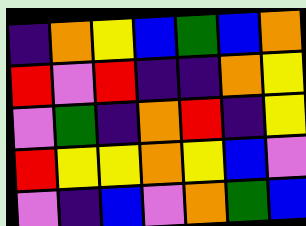[["indigo", "orange", "yellow", "blue", "green", "blue", "orange"], ["red", "violet", "red", "indigo", "indigo", "orange", "yellow"], ["violet", "green", "indigo", "orange", "red", "indigo", "yellow"], ["red", "yellow", "yellow", "orange", "yellow", "blue", "violet"], ["violet", "indigo", "blue", "violet", "orange", "green", "blue"]]